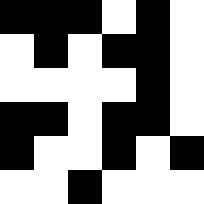[["black", "black", "black", "white", "black", "white"], ["white", "black", "white", "black", "black", "white"], ["white", "white", "white", "white", "black", "white"], ["black", "black", "white", "black", "black", "white"], ["black", "white", "white", "black", "white", "black"], ["white", "white", "black", "white", "white", "white"]]